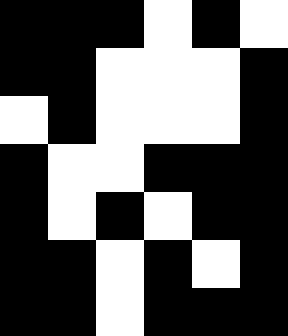[["black", "black", "black", "white", "black", "white"], ["black", "black", "white", "white", "white", "black"], ["white", "black", "white", "white", "white", "black"], ["black", "white", "white", "black", "black", "black"], ["black", "white", "black", "white", "black", "black"], ["black", "black", "white", "black", "white", "black"], ["black", "black", "white", "black", "black", "black"]]